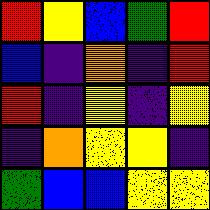[["red", "yellow", "blue", "green", "red"], ["blue", "indigo", "orange", "indigo", "red"], ["red", "indigo", "yellow", "indigo", "yellow"], ["indigo", "orange", "yellow", "yellow", "indigo"], ["green", "blue", "blue", "yellow", "yellow"]]